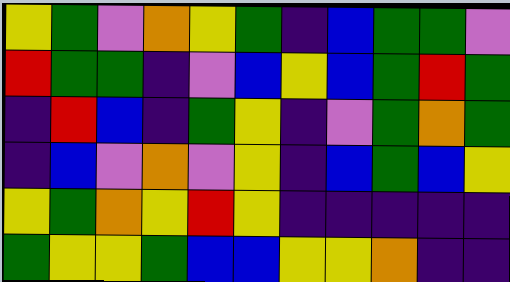[["yellow", "green", "violet", "orange", "yellow", "green", "indigo", "blue", "green", "green", "violet"], ["red", "green", "green", "indigo", "violet", "blue", "yellow", "blue", "green", "red", "green"], ["indigo", "red", "blue", "indigo", "green", "yellow", "indigo", "violet", "green", "orange", "green"], ["indigo", "blue", "violet", "orange", "violet", "yellow", "indigo", "blue", "green", "blue", "yellow"], ["yellow", "green", "orange", "yellow", "red", "yellow", "indigo", "indigo", "indigo", "indigo", "indigo"], ["green", "yellow", "yellow", "green", "blue", "blue", "yellow", "yellow", "orange", "indigo", "indigo"]]